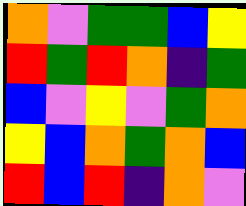[["orange", "violet", "green", "green", "blue", "yellow"], ["red", "green", "red", "orange", "indigo", "green"], ["blue", "violet", "yellow", "violet", "green", "orange"], ["yellow", "blue", "orange", "green", "orange", "blue"], ["red", "blue", "red", "indigo", "orange", "violet"]]